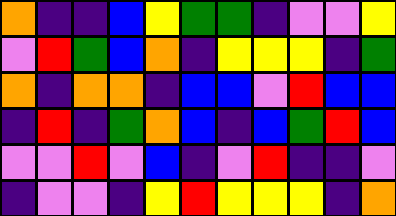[["orange", "indigo", "indigo", "blue", "yellow", "green", "green", "indigo", "violet", "violet", "yellow"], ["violet", "red", "green", "blue", "orange", "indigo", "yellow", "yellow", "yellow", "indigo", "green"], ["orange", "indigo", "orange", "orange", "indigo", "blue", "blue", "violet", "red", "blue", "blue"], ["indigo", "red", "indigo", "green", "orange", "blue", "indigo", "blue", "green", "red", "blue"], ["violet", "violet", "red", "violet", "blue", "indigo", "violet", "red", "indigo", "indigo", "violet"], ["indigo", "violet", "violet", "indigo", "yellow", "red", "yellow", "yellow", "yellow", "indigo", "orange"]]